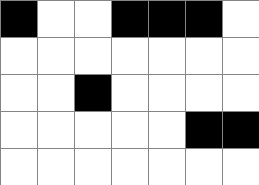[["black", "white", "white", "black", "black", "black", "white"], ["white", "white", "white", "white", "white", "white", "white"], ["white", "white", "black", "white", "white", "white", "white"], ["white", "white", "white", "white", "white", "black", "black"], ["white", "white", "white", "white", "white", "white", "white"]]